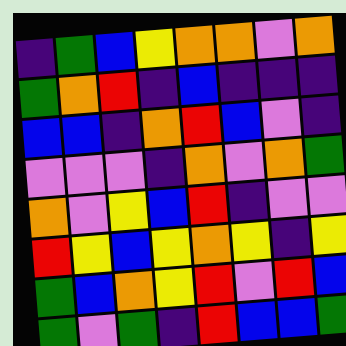[["indigo", "green", "blue", "yellow", "orange", "orange", "violet", "orange"], ["green", "orange", "red", "indigo", "blue", "indigo", "indigo", "indigo"], ["blue", "blue", "indigo", "orange", "red", "blue", "violet", "indigo"], ["violet", "violet", "violet", "indigo", "orange", "violet", "orange", "green"], ["orange", "violet", "yellow", "blue", "red", "indigo", "violet", "violet"], ["red", "yellow", "blue", "yellow", "orange", "yellow", "indigo", "yellow"], ["green", "blue", "orange", "yellow", "red", "violet", "red", "blue"], ["green", "violet", "green", "indigo", "red", "blue", "blue", "green"]]